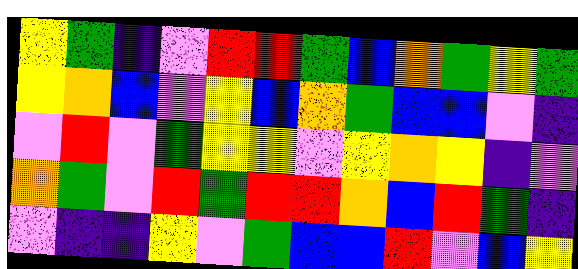[["yellow", "green", "indigo", "violet", "red", "red", "green", "blue", "orange", "green", "yellow", "green"], ["yellow", "orange", "blue", "violet", "yellow", "blue", "orange", "green", "blue", "blue", "violet", "indigo"], ["violet", "red", "violet", "green", "yellow", "yellow", "violet", "yellow", "orange", "yellow", "indigo", "violet"], ["orange", "green", "violet", "red", "green", "red", "red", "orange", "blue", "red", "green", "indigo"], ["violet", "indigo", "indigo", "yellow", "violet", "green", "blue", "blue", "red", "violet", "blue", "yellow"]]